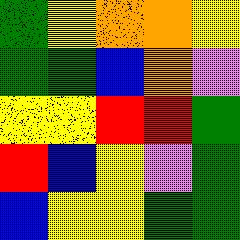[["green", "yellow", "orange", "orange", "yellow"], ["green", "green", "blue", "orange", "violet"], ["yellow", "yellow", "red", "red", "green"], ["red", "blue", "yellow", "violet", "green"], ["blue", "yellow", "yellow", "green", "green"]]